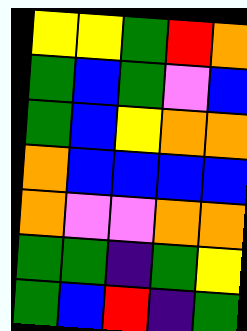[["yellow", "yellow", "green", "red", "orange"], ["green", "blue", "green", "violet", "blue"], ["green", "blue", "yellow", "orange", "orange"], ["orange", "blue", "blue", "blue", "blue"], ["orange", "violet", "violet", "orange", "orange"], ["green", "green", "indigo", "green", "yellow"], ["green", "blue", "red", "indigo", "green"]]